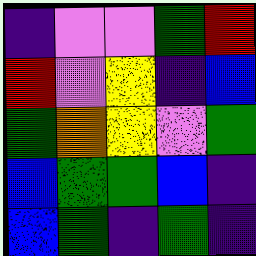[["indigo", "violet", "violet", "green", "red"], ["red", "violet", "yellow", "indigo", "blue"], ["green", "orange", "yellow", "violet", "green"], ["blue", "green", "green", "blue", "indigo"], ["blue", "green", "indigo", "green", "indigo"]]